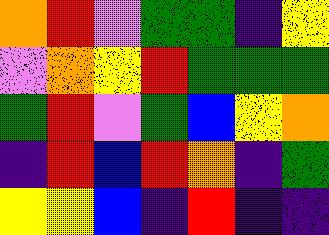[["orange", "red", "violet", "green", "green", "indigo", "yellow"], ["violet", "orange", "yellow", "red", "green", "green", "green"], ["green", "red", "violet", "green", "blue", "yellow", "orange"], ["indigo", "red", "blue", "red", "orange", "indigo", "green"], ["yellow", "yellow", "blue", "indigo", "red", "indigo", "indigo"]]